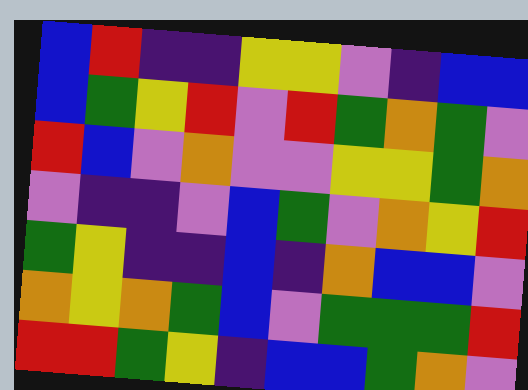[["blue", "red", "indigo", "indigo", "yellow", "yellow", "violet", "indigo", "blue", "blue"], ["blue", "green", "yellow", "red", "violet", "red", "green", "orange", "green", "violet"], ["red", "blue", "violet", "orange", "violet", "violet", "yellow", "yellow", "green", "orange"], ["violet", "indigo", "indigo", "violet", "blue", "green", "violet", "orange", "yellow", "red"], ["green", "yellow", "indigo", "indigo", "blue", "indigo", "orange", "blue", "blue", "violet"], ["orange", "yellow", "orange", "green", "blue", "violet", "green", "green", "green", "red"], ["red", "red", "green", "yellow", "indigo", "blue", "blue", "green", "orange", "violet"]]